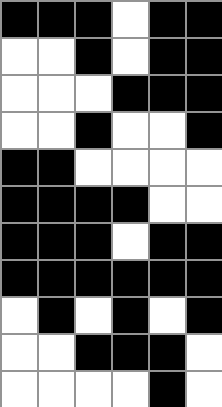[["black", "black", "black", "white", "black", "black"], ["white", "white", "black", "white", "black", "black"], ["white", "white", "white", "black", "black", "black"], ["white", "white", "black", "white", "white", "black"], ["black", "black", "white", "white", "white", "white"], ["black", "black", "black", "black", "white", "white"], ["black", "black", "black", "white", "black", "black"], ["black", "black", "black", "black", "black", "black"], ["white", "black", "white", "black", "white", "black"], ["white", "white", "black", "black", "black", "white"], ["white", "white", "white", "white", "black", "white"]]